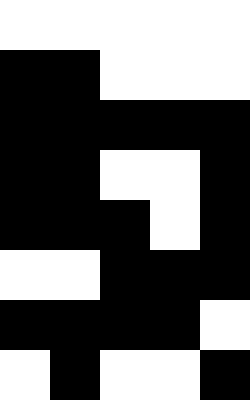[["white", "white", "white", "white", "white"], ["black", "black", "white", "white", "white"], ["black", "black", "black", "black", "black"], ["black", "black", "white", "white", "black"], ["black", "black", "black", "white", "black"], ["white", "white", "black", "black", "black"], ["black", "black", "black", "black", "white"], ["white", "black", "white", "white", "black"]]